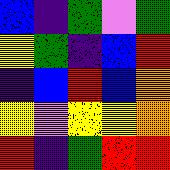[["blue", "indigo", "green", "violet", "green"], ["yellow", "green", "indigo", "blue", "red"], ["indigo", "blue", "red", "blue", "orange"], ["yellow", "violet", "yellow", "yellow", "orange"], ["red", "indigo", "green", "red", "red"]]